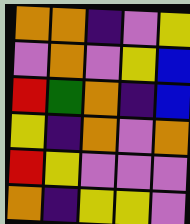[["orange", "orange", "indigo", "violet", "yellow"], ["violet", "orange", "violet", "yellow", "blue"], ["red", "green", "orange", "indigo", "blue"], ["yellow", "indigo", "orange", "violet", "orange"], ["red", "yellow", "violet", "violet", "violet"], ["orange", "indigo", "yellow", "yellow", "violet"]]